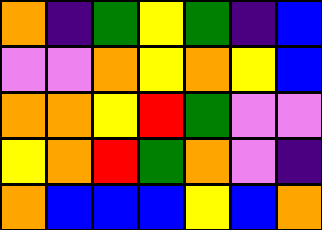[["orange", "indigo", "green", "yellow", "green", "indigo", "blue"], ["violet", "violet", "orange", "yellow", "orange", "yellow", "blue"], ["orange", "orange", "yellow", "red", "green", "violet", "violet"], ["yellow", "orange", "red", "green", "orange", "violet", "indigo"], ["orange", "blue", "blue", "blue", "yellow", "blue", "orange"]]